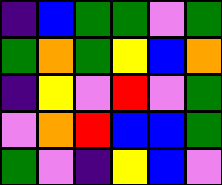[["indigo", "blue", "green", "green", "violet", "green"], ["green", "orange", "green", "yellow", "blue", "orange"], ["indigo", "yellow", "violet", "red", "violet", "green"], ["violet", "orange", "red", "blue", "blue", "green"], ["green", "violet", "indigo", "yellow", "blue", "violet"]]